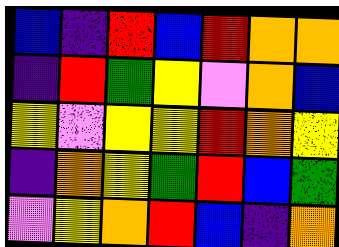[["blue", "indigo", "red", "blue", "red", "orange", "orange"], ["indigo", "red", "green", "yellow", "violet", "orange", "blue"], ["yellow", "violet", "yellow", "yellow", "red", "orange", "yellow"], ["indigo", "orange", "yellow", "green", "red", "blue", "green"], ["violet", "yellow", "orange", "red", "blue", "indigo", "orange"]]